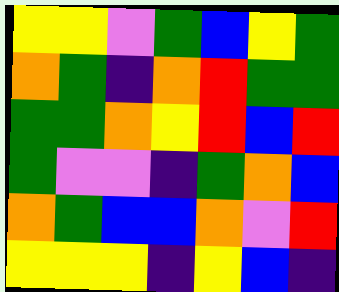[["yellow", "yellow", "violet", "green", "blue", "yellow", "green"], ["orange", "green", "indigo", "orange", "red", "green", "green"], ["green", "green", "orange", "yellow", "red", "blue", "red"], ["green", "violet", "violet", "indigo", "green", "orange", "blue"], ["orange", "green", "blue", "blue", "orange", "violet", "red"], ["yellow", "yellow", "yellow", "indigo", "yellow", "blue", "indigo"]]